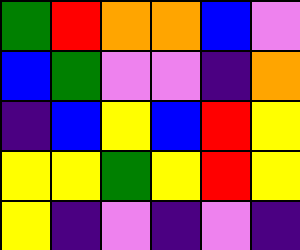[["green", "red", "orange", "orange", "blue", "violet"], ["blue", "green", "violet", "violet", "indigo", "orange"], ["indigo", "blue", "yellow", "blue", "red", "yellow"], ["yellow", "yellow", "green", "yellow", "red", "yellow"], ["yellow", "indigo", "violet", "indigo", "violet", "indigo"]]